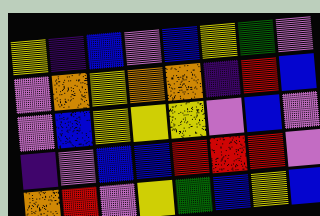[["yellow", "indigo", "blue", "violet", "blue", "yellow", "green", "violet"], ["violet", "orange", "yellow", "orange", "orange", "indigo", "red", "blue"], ["violet", "blue", "yellow", "yellow", "yellow", "violet", "blue", "violet"], ["indigo", "violet", "blue", "blue", "red", "red", "red", "violet"], ["orange", "red", "violet", "yellow", "green", "blue", "yellow", "blue"]]